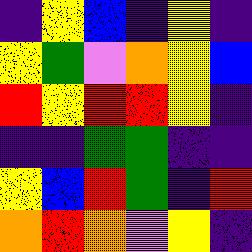[["indigo", "yellow", "blue", "indigo", "yellow", "indigo"], ["yellow", "green", "violet", "orange", "yellow", "blue"], ["red", "yellow", "red", "red", "yellow", "indigo"], ["indigo", "indigo", "green", "green", "indigo", "indigo"], ["yellow", "blue", "red", "green", "indigo", "red"], ["orange", "red", "orange", "violet", "yellow", "indigo"]]